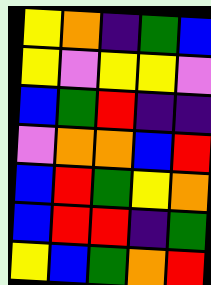[["yellow", "orange", "indigo", "green", "blue"], ["yellow", "violet", "yellow", "yellow", "violet"], ["blue", "green", "red", "indigo", "indigo"], ["violet", "orange", "orange", "blue", "red"], ["blue", "red", "green", "yellow", "orange"], ["blue", "red", "red", "indigo", "green"], ["yellow", "blue", "green", "orange", "red"]]